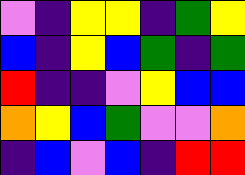[["violet", "indigo", "yellow", "yellow", "indigo", "green", "yellow"], ["blue", "indigo", "yellow", "blue", "green", "indigo", "green"], ["red", "indigo", "indigo", "violet", "yellow", "blue", "blue"], ["orange", "yellow", "blue", "green", "violet", "violet", "orange"], ["indigo", "blue", "violet", "blue", "indigo", "red", "red"]]